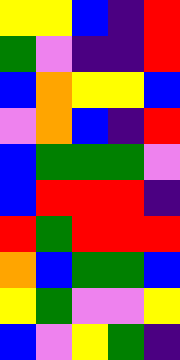[["yellow", "yellow", "blue", "indigo", "red"], ["green", "violet", "indigo", "indigo", "red"], ["blue", "orange", "yellow", "yellow", "blue"], ["violet", "orange", "blue", "indigo", "red"], ["blue", "green", "green", "green", "violet"], ["blue", "red", "red", "red", "indigo"], ["red", "green", "red", "red", "red"], ["orange", "blue", "green", "green", "blue"], ["yellow", "green", "violet", "violet", "yellow"], ["blue", "violet", "yellow", "green", "indigo"]]